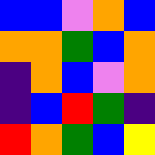[["blue", "blue", "violet", "orange", "blue"], ["orange", "orange", "green", "blue", "orange"], ["indigo", "orange", "blue", "violet", "orange"], ["indigo", "blue", "red", "green", "indigo"], ["red", "orange", "green", "blue", "yellow"]]